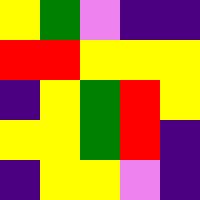[["yellow", "green", "violet", "indigo", "indigo"], ["red", "red", "yellow", "yellow", "yellow"], ["indigo", "yellow", "green", "red", "yellow"], ["yellow", "yellow", "green", "red", "indigo"], ["indigo", "yellow", "yellow", "violet", "indigo"]]